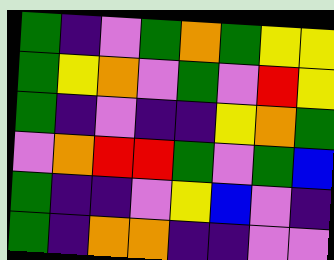[["green", "indigo", "violet", "green", "orange", "green", "yellow", "yellow"], ["green", "yellow", "orange", "violet", "green", "violet", "red", "yellow"], ["green", "indigo", "violet", "indigo", "indigo", "yellow", "orange", "green"], ["violet", "orange", "red", "red", "green", "violet", "green", "blue"], ["green", "indigo", "indigo", "violet", "yellow", "blue", "violet", "indigo"], ["green", "indigo", "orange", "orange", "indigo", "indigo", "violet", "violet"]]